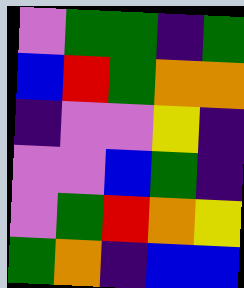[["violet", "green", "green", "indigo", "green"], ["blue", "red", "green", "orange", "orange"], ["indigo", "violet", "violet", "yellow", "indigo"], ["violet", "violet", "blue", "green", "indigo"], ["violet", "green", "red", "orange", "yellow"], ["green", "orange", "indigo", "blue", "blue"]]